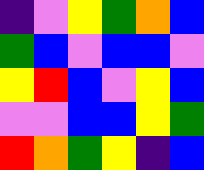[["indigo", "violet", "yellow", "green", "orange", "blue"], ["green", "blue", "violet", "blue", "blue", "violet"], ["yellow", "red", "blue", "violet", "yellow", "blue"], ["violet", "violet", "blue", "blue", "yellow", "green"], ["red", "orange", "green", "yellow", "indigo", "blue"]]